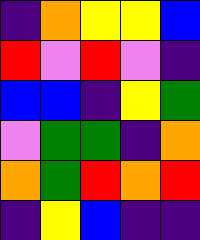[["indigo", "orange", "yellow", "yellow", "blue"], ["red", "violet", "red", "violet", "indigo"], ["blue", "blue", "indigo", "yellow", "green"], ["violet", "green", "green", "indigo", "orange"], ["orange", "green", "red", "orange", "red"], ["indigo", "yellow", "blue", "indigo", "indigo"]]